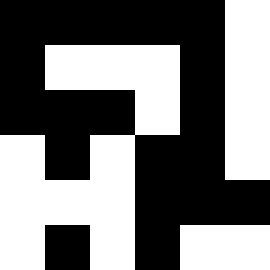[["black", "black", "black", "black", "black", "white"], ["black", "white", "white", "white", "black", "white"], ["black", "black", "black", "white", "black", "white"], ["white", "black", "white", "black", "black", "white"], ["white", "white", "white", "black", "black", "black"], ["white", "black", "white", "black", "white", "white"]]